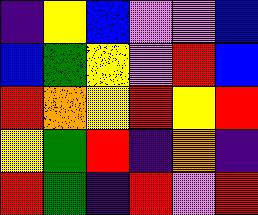[["indigo", "yellow", "blue", "violet", "violet", "blue"], ["blue", "green", "yellow", "violet", "red", "blue"], ["red", "orange", "yellow", "red", "yellow", "red"], ["yellow", "green", "red", "indigo", "orange", "indigo"], ["red", "green", "indigo", "red", "violet", "red"]]